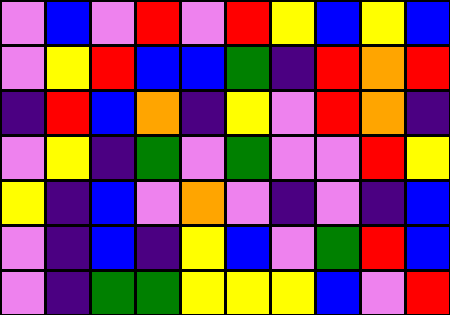[["violet", "blue", "violet", "red", "violet", "red", "yellow", "blue", "yellow", "blue"], ["violet", "yellow", "red", "blue", "blue", "green", "indigo", "red", "orange", "red"], ["indigo", "red", "blue", "orange", "indigo", "yellow", "violet", "red", "orange", "indigo"], ["violet", "yellow", "indigo", "green", "violet", "green", "violet", "violet", "red", "yellow"], ["yellow", "indigo", "blue", "violet", "orange", "violet", "indigo", "violet", "indigo", "blue"], ["violet", "indigo", "blue", "indigo", "yellow", "blue", "violet", "green", "red", "blue"], ["violet", "indigo", "green", "green", "yellow", "yellow", "yellow", "blue", "violet", "red"]]